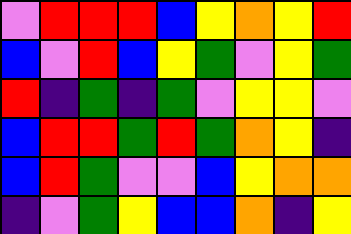[["violet", "red", "red", "red", "blue", "yellow", "orange", "yellow", "red"], ["blue", "violet", "red", "blue", "yellow", "green", "violet", "yellow", "green"], ["red", "indigo", "green", "indigo", "green", "violet", "yellow", "yellow", "violet"], ["blue", "red", "red", "green", "red", "green", "orange", "yellow", "indigo"], ["blue", "red", "green", "violet", "violet", "blue", "yellow", "orange", "orange"], ["indigo", "violet", "green", "yellow", "blue", "blue", "orange", "indigo", "yellow"]]